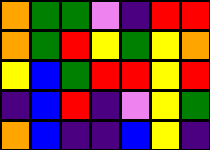[["orange", "green", "green", "violet", "indigo", "red", "red"], ["orange", "green", "red", "yellow", "green", "yellow", "orange"], ["yellow", "blue", "green", "red", "red", "yellow", "red"], ["indigo", "blue", "red", "indigo", "violet", "yellow", "green"], ["orange", "blue", "indigo", "indigo", "blue", "yellow", "indigo"]]